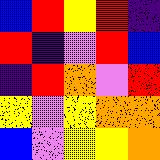[["blue", "red", "yellow", "red", "indigo"], ["red", "indigo", "violet", "red", "blue"], ["indigo", "red", "orange", "violet", "red"], ["yellow", "violet", "yellow", "orange", "orange"], ["blue", "violet", "yellow", "yellow", "orange"]]